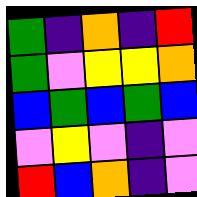[["green", "indigo", "orange", "indigo", "red"], ["green", "violet", "yellow", "yellow", "orange"], ["blue", "green", "blue", "green", "blue"], ["violet", "yellow", "violet", "indigo", "violet"], ["red", "blue", "orange", "indigo", "violet"]]